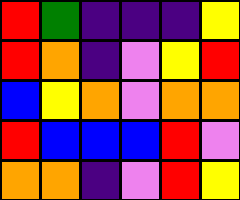[["red", "green", "indigo", "indigo", "indigo", "yellow"], ["red", "orange", "indigo", "violet", "yellow", "red"], ["blue", "yellow", "orange", "violet", "orange", "orange"], ["red", "blue", "blue", "blue", "red", "violet"], ["orange", "orange", "indigo", "violet", "red", "yellow"]]